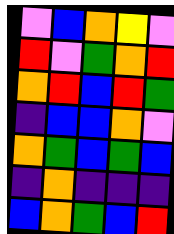[["violet", "blue", "orange", "yellow", "violet"], ["red", "violet", "green", "orange", "red"], ["orange", "red", "blue", "red", "green"], ["indigo", "blue", "blue", "orange", "violet"], ["orange", "green", "blue", "green", "blue"], ["indigo", "orange", "indigo", "indigo", "indigo"], ["blue", "orange", "green", "blue", "red"]]